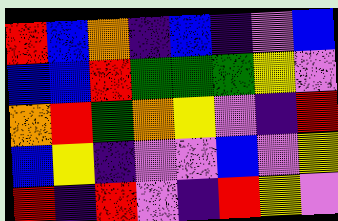[["red", "blue", "orange", "indigo", "blue", "indigo", "violet", "blue"], ["blue", "blue", "red", "green", "green", "green", "yellow", "violet"], ["orange", "red", "green", "orange", "yellow", "violet", "indigo", "red"], ["blue", "yellow", "indigo", "violet", "violet", "blue", "violet", "yellow"], ["red", "indigo", "red", "violet", "indigo", "red", "yellow", "violet"]]